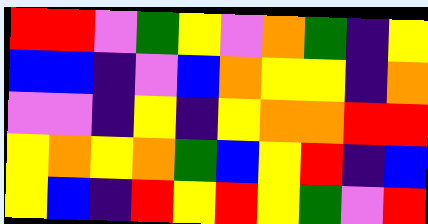[["red", "red", "violet", "green", "yellow", "violet", "orange", "green", "indigo", "yellow"], ["blue", "blue", "indigo", "violet", "blue", "orange", "yellow", "yellow", "indigo", "orange"], ["violet", "violet", "indigo", "yellow", "indigo", "yellow", "orange", "orange", "red", "red"], ["yellow", "orange", "yellow", "orange", "green", "blue", "yellow", "red", "indigo", "blue"], ["yellow", "blue", "indigo", "red", "yellow", "red", "yellow", "green", "violet", "red"]]